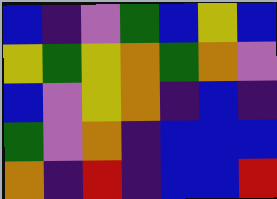[["blue", "indigo", "violet", "green", "blue", "yellow", "blue"], ["yellow", "green", "yellow", "orange", "green", "orange", "violet"], ["blue", "violet", "yellow", "orange", "indigo", "blue", "indigo"], ["green", "violet", "orange", "indigo", "blue", "blue", "blue"], ["orange", "indigo", "red", "indigo", "blue", "blue", "red"]]